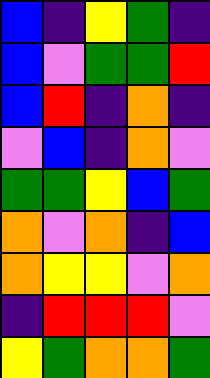[["blue", "indigo", "yellow", "green", "indigo"], ["blue", "violet", "green", "green", "red"], ["blue", "red", "indigo", "orange", "indigo"], ["violet", "blue", "indigo", "orange", "violet"], ["green", "green", "yellow", "blue", "green"], ["orange", "violet", "orange", "indigo", "blue"], ["orange", "yellow", "yellow", "violet", "orange"], ["indigo", "red", "red", "red", "violet"], ["yellow", "green", "orange", "orange", "green"]]